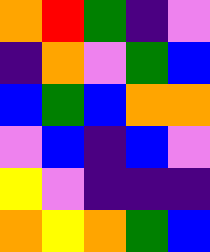[["orange", "red", "green", "indigo", "violet"], ["indigo", "orange", "violet", "green", "blue"], ["blue", "green", "blue", "orange", "orange"], ["violet", "blue", "indigo", "blue", "violet"], ["yellow", "violet", "indigo", "indigo", "indigo"], ["orange", "yellow", "orange", "green", "blue"]]